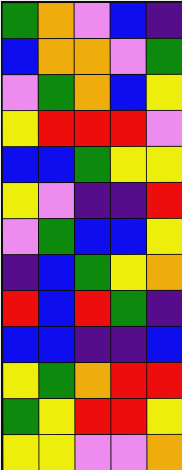[["green", "orange", "violet", "blue", "indigo"], ["blue", "orange", "orange", "violet", "green"], ["violet", "green", "orange", "blue", "yellow"], ["yellow", "red", "red", "red", "violet"], ["blue", "blue", "green", "yellow", "yellow"], ["yellow", "violet", "indigo", "indigo", "red"], ["violet", "green", "blue", "blue", "yellow"], ["indigo", "blue", "green", "yellow", "orange"], ["red", "blue", "red", "green", "indigo"], ["blue", "blue", "indigo", "indigo", "blue"], ["yellow", "green", "orange", "red", "red"], ["green", "yellow", "red", "red", "yellow"], ["yellow", "yellow", "violet", "violet", "orange"]]